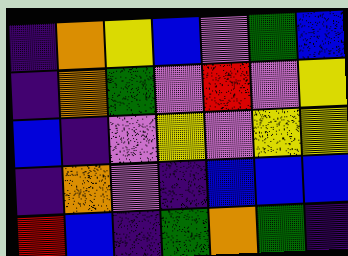[["indigo", "orange", "yellow", "blue", "violet", "green", "blue"], ["indigo", "orange", "green", "violet", "red", "violet", "yellow"], ["blue", "indigo", "violet", "yellow", "violet", "yellow", "yellow"], ["indigo", "orange", "violet", "indigo", "blue", "blue", "blue"], ["red", "blue", "indigo", "green", "orange", "green", "indigo"]]